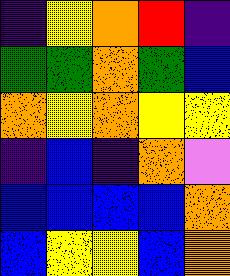[["indigo", "yellow", "orange", "red", "indigo"], ["green", "green", "orange", "green", "blue"], ["orange", "yellow", "orange", "yellow", "yellow"], ["indigo", "blue", "indigo", "orange", "violet"], ["blue", "blue", "blue", "blue", "orange"], ["blue", "yellow", "yellow", "blue", "orange"]]